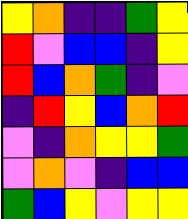[["yellow", "orange", "indigo", "indigo", "green", "yellow"], ["red", "violet", "blue", "blue", "indigo", "yellow"], ["red", "blue", "orange", "green", "indigo", "violet"], ["indigo", "red", "yellow", "blue", "orange", "red"], ["violet", "indigo", "orange", "yellow", "yellow", "green"], ["violet", "orange", "violet", "indigo", "blue", "blue"], ["green", "blue", "yellow", "violet", "yellow", "yellow"]]